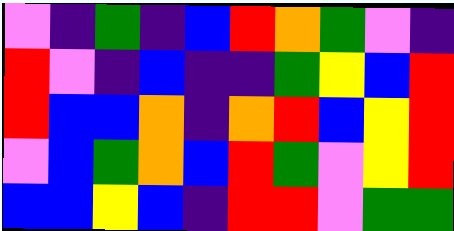[["violet", "indigo", "green", "indigo", "blue", "red", "orange", "green", "violet", "indigo"], ["red", "violet", "indigo", "blue", "indigo", "indigo", "green", "yellow", "blue", "red"], ["red", "blue", "blue", "orange", "indigo", "orange", "red", "blue", "yellow", "red"], ["violet", "blue", "green", "orange", "blue", "red", "green", "violet", "yellow", "red"], ["blue", "blue", "yellow", "blue", "indigo", "red", "red", "violet", "green", "green"]]